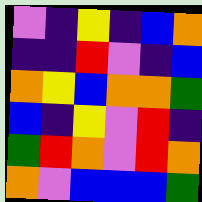[["violet", "indigo", "yellow", "indigo", "blue", "orange"], ["indigo", "indigo", "red", "violet", "indigo", "blue"], ["orange", "yellow", "blue", "orange", "orange", "green"], ["blue", "indigo", "yellow", "violet", "red", "indigo"], ["green", "red", "orange", "violet", "red", "orange"], ["orange", "violet", "blue", "blue", "blue", "green"]]